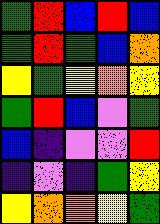[["green", "red", "blue", "red", "blue"], ["green", "red", "green", "blue", "orange"], ["yellow", "green", "yellow", "orange", "yellow"], ["green", "red", "blue", "violet", "green"], ["blue", "indigo", "violet", "violet", "red"], ["indigo", "violet", "indigo", "green", "yellow"], ["yellow", "orange", "orange", "yellow", "green"]]